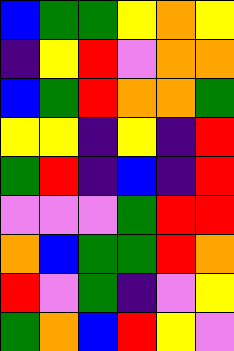[["blue", "green", "green", "yellow", "orange", "yellow"], ["indigo", "yellow", "red", "violet", "orange", "orange"], ["blue", "green", "red", "orange", "orange", "green"], ["yellow", "yellow", "indigo", "yellow", "indigo", "red"], ["green", "red", "indigo", "blue", "indigo", "red"], ["violet", "violet", "violet", "green", "red", "red"], ["orange", "blue", "green", "green", "red", "orange"], ["red", "violet", "green", "indigo", "violet", "yellow"], ["green", "orange", "blue", "red", "yellow", "violet"]]